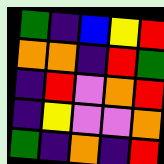[["green", "indigo", "blue", "yellow", "red"], ["orange", "orange", "indigo", "red", "green"], ["indigo", "red", "violet", "orange", "red"], ["indigo", "yellow", "violet", "violet", "orange"], ["green", "indigo", "orange", "indigo", "red"]]